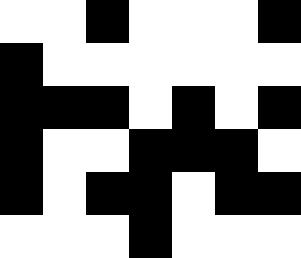[["white", "white", "black", "white", "white", "white", "black"], ["black", "white", "white", "white", "white", "white", "white"], ["black", "black", "black", "white", "black", "white", "black"], ["black", "white", "white", "black", "black", "black", "white"], ["black", "white", "black", "black", "white", "black", "black"], ["white", "white", "white", "black", "white", "white", "white"]]